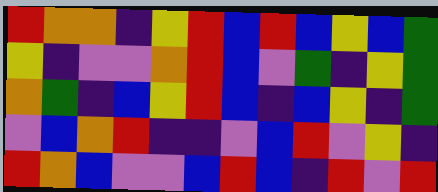[["red", "orange", "orange", "indigo", "yellow", "red", "blue", "red", "blue", "yellow", "blue", "green"], ["yellow", "indigo", "violet", "violet", "orange", "red", "blue", "violet", "green", "indigo", "yellow", "green"], ["orange", "green", "indigo", "blue", "yellow", "red", "blue", "indigo", "blue", "yellow", "indigo", "green"], ["violet", "blue", "orange", "red", "indigo", "indigo", "violet", "blue", "red", "violet", "yellow", "indigo"], ["red", "orange", "blue", "violet", "violet", "blue", "red", "blue", "indigo", "red", "violet", "red"]]